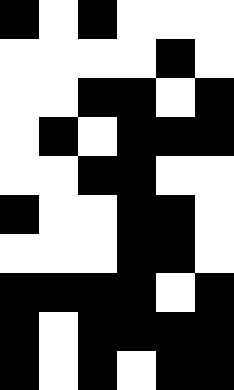[["black", "white", "black", "white", "white", "white"], ["white", "white", "white", "white", "black", "white"], ["white", "white", "black", "black", "white", "black"], ["white", "black", "white", "black", "black", "black"], ["white", "white", "black", "black", "white", "white"], ["black", "white", "white", "black", "black", "white"], ["white", "white", "white", "black", "black", "white"], ["black", "black", "black", "black", "white", "black"], ["black", "white", "black", "black", "black", "black"], ["black", "white", "black", "white", "black", "black"]]